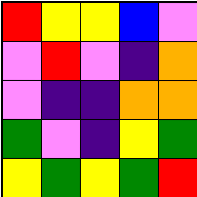[["red", "yellow", "yellow", "blue", "violet"], ["violet", "red", "violet", "indigo", "orange"], ["violet", "indigo", "indigo", "orange", "orange"], ["green", "violet", "indigo", "yellow", "green"], ["yellow", "green", "yellow", "green", "red"]]